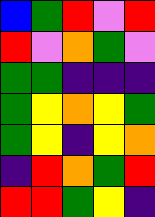[["blue", "green", "red", "violet", "red"], ["red", "violet", "orange", "green", "violet"], ["green", "green", "indigo", "indigo", "indigo"], ["green", "yellow", "orange", "yellow", "green"], ["green", "yellow", "indigo", "yellow", "orange"], ["indigo", "red", "orange", "green", "red"], ["red", "red", "green", "yellow", "indigo"]]